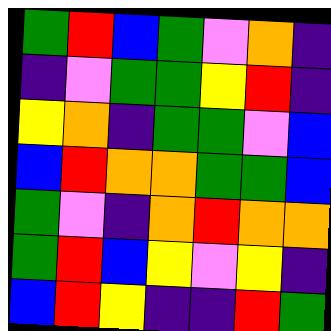[["green", "red", "blue", "green", "violet", "orange", "indigo"], ["indigo", "violet", "green", "green", "yellow", "red", "indigo"], ["yellow", "orange", "indigo", "green", "green", "violet", "blue"], ["blue", "red", "orange", "orange", "green", "green", "blue"], ["green", "violet", "indigo", "orange", "red", "orange", "orange"], ["green", "red", "blue", "yellow", "violet", "yellow", "indigo"], ["blue", "red", "yellow", "indigo", "indigo", "red", "green"]]